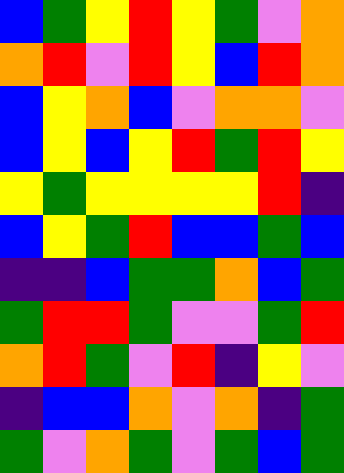[["blue", "green", "yellow", "red", "yellow", "green", "violet", "orange"], ["orange", "red", "violet", "red", "yellow", "blue", "red", "orange"], ["blue", "yellow", "orange", "blue", "violet", "orange", "orange", "violet"], ["blue", "yellow", "blue", "yellow", "red", "green", "red", "yellow"], ["yellow", "green", "yellow", "yellow", "yellow", "yellow", "red", "indigo"], ["blue", "yellow", "green", "red", "blue", "blue", "green", "blue"], ["indigo", "indigo", "blue", "green", "green", "orange", "blue", "green"], ["green", "red", "red", "green", "violet", "violet", "green", "red"], ["orange", "red", "green", "violet", "red", "indigo", "yellow", "violet"], ["indigo", "blue", "blue", "orange", "violet", "orange", "indigo", "green"], ["green", "violet", "orange", "green", "violet", "green", "blue", "green"]]